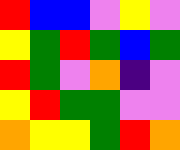[["red", "blue", "blue", "violet", "yellow", "violet"], ["yellow", "green", "red", "green", "blue", "green"], ["red", "green", "violet", "orange", "indigo", "violet"], ["yellow", "red", "green", "green", "violet", "violet"], ["orange", "yellow", "yellow", "green", "red", "orange"]]